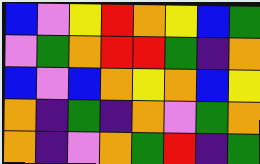[["blue", "violet", "yellow", "red", "orange", "yellow", "blue", "green"], ["violet", "green", "orange", "red", "red", "green", "indigo", "orange"], ["blue", "violet", "blue", "orange", "yellow", "orange", "blue", "yellow"], ["orange", "indigo", "green", "indigo", "orange", "violet", "green", "orange"], ["orange", "indigo", "violet", "orange", "green", "red", "indigo", "green"]]